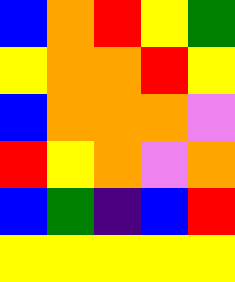[["blue", "orange", "red", "yellow", "green"], ["yellow", "orange", "orange", "red", "yellow"], ["blue", "orange", "orange", "orange", "violet"], ["red", "yellow", "orange", "violet", "orange"], ["blue", "green", "indigo", "blue", "red"], ["yellow", "yellow", "yellow", "yellow", "yellow"]]